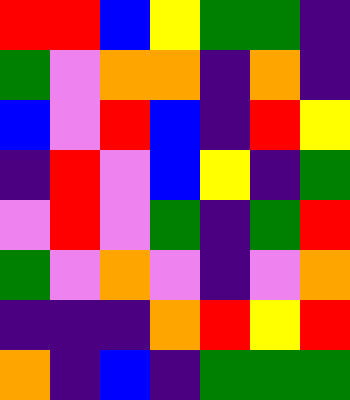[["red", "red", "blue", "yellow", "green", "green", "indigo"], ["green", "violet", "orange", "orange", "indigo", "orange", "indigo"], ["blue", "violet", "red", "blue", "indigo", "red", "yellow"], ["indigo", "red", "violet", "blue", "yellow", "indigo", "green"], ["violet", "red", "violet", "green", "indigo", "green", "red"], ["green", "violet", "orange", "violet", "indigo", "violet", "orange"], ["indigo", "indigo", "indigo", "orange", "red", "yellow", "red"], ["orange", "indigo", "blue", "indigo", "green", "green", "green"]]